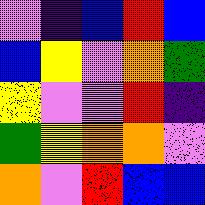[["violet", "indigo", "blue", "red", "blue"], ["blue", "yellow", "violet", "orange", "green"], ["yellow", "violet", "violet", "red", "indigo"], ["green", "yellow", "orange", "orange", "violet"], ["orange", "violet", "red", "blue", "blue"]]